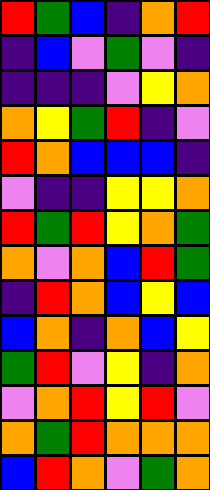[["red", "green", "blue", "indigo", "orange", "red"], ["indigo", "blue", "violet", "green", "violet", "indigo"], ["indigo", "indigo", "indigo", "violet", "yellow", "orange"], ["orange", "yellow", "green", "red", "indigo", "violet"], ["red", "orange", "blue", "blue", "blue", "indigo"], ["violet", "indigo", "indigo", "yellow", "yellow", "orange"], ["red", "green", "red", "yellow", "orange", "green"], ["orange", "violet", "orange", "blue", "red", "green"], ["indigo", "red", "orange", "blue", "yellow", "blue"], ["blue", "orange", "indigo", "orange", "blue", "yellow"], ["green", "red", "violet", "yellow", "indigo", "orange"], ["violet", "orange", "red", "yellow", "red", "violet"], ["orange", "green", "red", "orange", "orange", "orange"], ["blue", "red", "orange", "violet", "green", "orange"]]